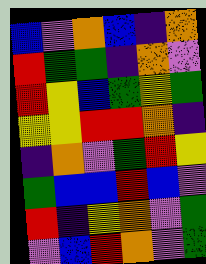[["blue", "violet", "orange", "blue", "indigo", "orange"], ["red", "green", "green", "indigo", "orange", "violet"], ["red", "yellow", "blue", "green", "yellow", "green"], ["yellow", "yellow", "red", "red", "orange", "indigo"], ["indigo", "orange", "violet", "green", "red", "yellow"], ["green", "blue", "blue", "red", "blue", "violet"], ["red", "indigo", "yellow", "orange", "violet", "green"], ["violet", "blue", "red", "orange", "violet", "green"]]